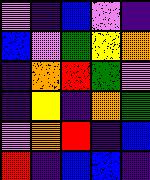[["violet", "indigo", "blue", "violet", "indigo"], ["blue", "violet", "green", "yellow", "orange"], ["indigo", "orange", "red", "green", "violet"], ["indigo", "yellow", "indigo", "orange", "green"], ["violet", "orange", "red", "indigo", "blue"], ["red", "indigo", "blue", "blue", "indigo"]]